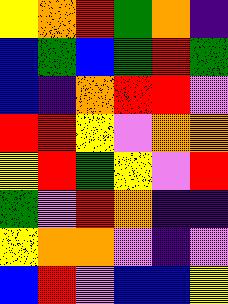[["yellow", "orange", "red", "green", "orange", "indigo"], ["blue", "green", "blue", "green", "red", "green"], ["blue", "indigo", "orange", "red", "red", "violet"], ["red", "red", "yellow", "violet", "orange", "orange"], ["yellow", "red", "green", "yellow", "violet", "red"], ["green", "violet", "red", "orange", "indigo", "indigo"], ["yellow", "orange", "orange", "violet", "indigo", "violet"], ["blue", "red", "violet", "blue", "blue", "yellow"]]